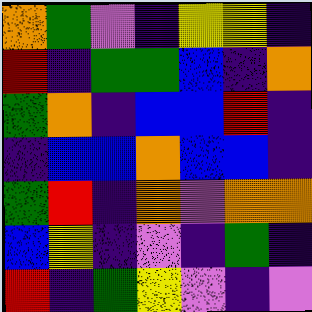[["orange", "green", "violet", "indigo", "yellow", "yellow", "indigo"], ["red", "indigo", "green", "green", "blue", "indigo", "orange"], ["green", "orange", "indigo", "blue", "blue", "red", "indigo"], ["indigo", "blue", "blue", "orange", "blue", "blue", "indigo"], ["green", "red", "indigo", "orange", "violet", "orange", "orange"], ["blue", "yellow", "indigo", "violet", "indigo", "green", "indigo"], ["red", "indigo", "green", "yellow", "violet", "indigo", "violet"]]